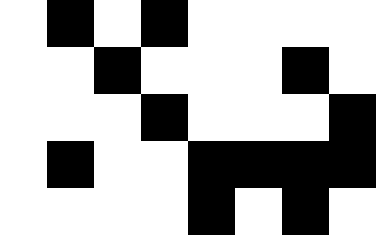[["white", "black", "white", "black", "white", "white", "white", "white"], ["white", "white", "black", "white", "white", "white", "black", "white"], ["white", "white", "white", "black", "white", "white", "white", "black"], ["white", "black", "white", "white", "black", "black", "black", "black"], ["white", "white", "white", "white", "black", "white", "black", "white"]]